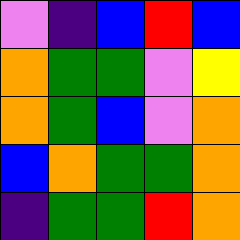[["violet", "indigo", "blue", "red", "blue"], ["orange", "green", "green", "violet", "yellow"], ["orange", "green", "blue", "violet", "orange"], ["blue", "orange", "green", "green", "orange"], ["indigo", "green", "green", "red", "orange"]]